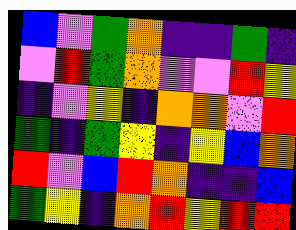[["blue", "violet", "green", "orange", "indigo", "indigo", "green", "indigo"], ["violet", "red", "green", "orange", "violet", "violet", "red", "yellow"], ["indigo", "violet", "yellow", "indigo", "orange", "orange", "violet", "red"], ["green", "indigo", "green", "yellow", "indigo", "yellow", "blue", "orange"], ["red", "violet", "blue", "red", "orange", "indigo", "indigo", "blue"], ["green", "yellow", "indigo", "orange", "red", "yellow", "red", "red"]]